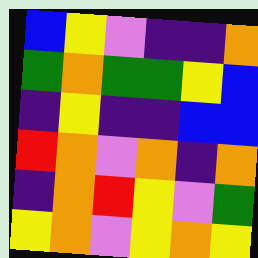[["blue", "yellow", "violet", "indigo", "indigo", "orange"], ["green", "orange", "green", "green", "yellow", "blue"], ["indigo", "yellow", "indigo", "indigo", "blue", "blue"], ["red", "orange", "violet", "orange", "indigo", "orange"], ["indigo", "orange", "red", "yellow", "violet", "green"], ["yellow", "orange", "violet", "yellow", "orange", "yellow"]]